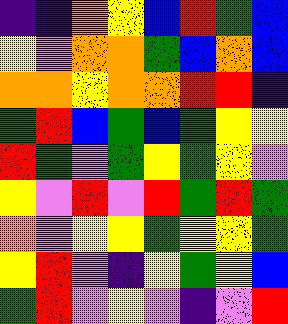[["indigo", "indigo", "orange", "yellow", "blue", "red", "green", "blue"], ["yellow", "violet", "orange", "orange", "green", "blue", "orange", "blue"], ["orange", "orange", "yellow", "orange", "orange", "red", "red", "indigo"], ["green", "red", "blue", "green", "blue", "green", "yellow", "yellow"], ["red", "green", "violet", "green", "yellow", "green", "yellow", "violet"], ["yellow", "violet", "red", "violet", "red", "green", "red", "green"], ["orange", "violet", "yellow", "yellow", "green", "yellow", "yellow", "green"], ["yellow", "red", "violet", "indigo", "yellow", "green", "yellow", "blue"], ["green", "red", "violet", "yellow", "violet", "indigo", "violet", "red"]]